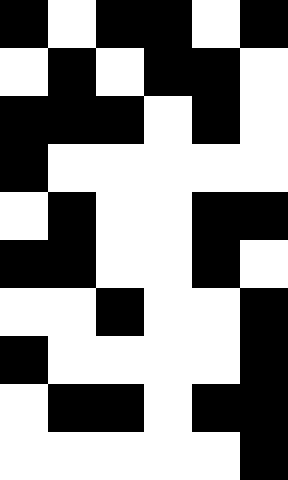[["black", "white", "black", "black", "white", "black"], ["white", "black", "white", "black", "black", "white"], ["black", "black", "black", "white", "black", "white"], ["black", "white", "white", "white", "white", "white"], ["white", "black", "white", "white", "black", "black"], ["black", "black", "white", "white", "black", "white"], ["white", "white", "black", "white", "white", "black"], ["black", "white", "white", "white", "white", "black"], ["white", "black", "black", "white", "black", "black"], ["white", "white", "white", "white", "white", "black"]]